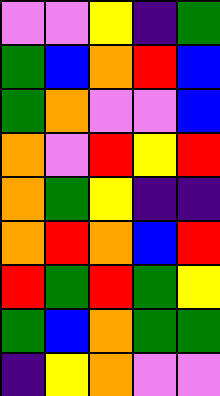[["violet", "violet", "yellow", "indigo", "green"], ["green", "blue", "orange", "red", "blue"], ["green", "orange", "violet", "violet", "blue"], ["orange", "violet", "red", "yellow", "red"], ["orange", "green", "yellow", "indigo", "indigo"], ["orange", "red", "orange", "blue", "red"], ["red", "green", "red", "green", "yellow"], ["green", "blue", "orange", "green", "green"], ["indigo", "yellow", "orange", "violet", "violet"]]